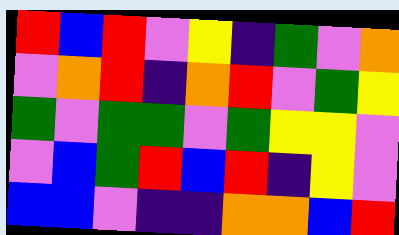[["red", "blue", "red", "violet", "yellow", "indigo", "green", "violet", "orange"], ["violet", "orange", "red", "indigo", "orange", "red", "violet", "green", "yellow"], ["green", "violet", "green", "green", "violet", "green", "yellow", "yellow", "violet"], ["violet", "blue", "green", "red", "blue", "red", "indigo", "yellow", "violet"], ["blue", "blue", "violet", "indigo", "indigo", "orange", "orange", "blue", "red"]]